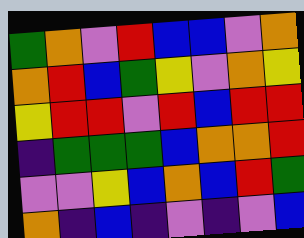[["green", "orange", "violet", "red", "blue", "blue", "violet", "orange"], ["orange", "red", "blue", "green", "yellow", "violet", "orange", "yellow"], ["yellow", "red", "red", "violet", "red", "blue", "red", "red"], ["indigo", "green", "green", "green", "blue", "orange", "orange", "red"], ["violet", "violet", "yellow", "blue", "orange", "blue", "red", "green"], ["orange", "indigo", "blue", "indigo", "violet", "indigo", "violet", "blue"]]